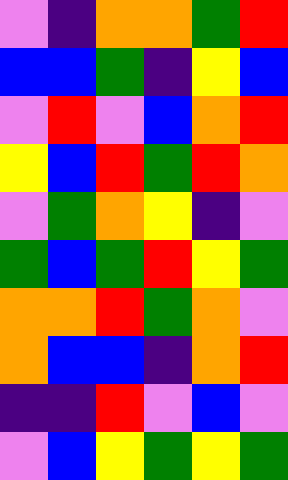[["violet", "indigo", "orange", "orange", "green", "red"], ["blue", "blue", "green", "indigo", "yellow", "blue"], ["violet", "red", "violet", "blue", "orange", "red"], ["yellow", "blue", "red", "green", "red", "orange"], ["violet", "green", "orange", "yellow", "indigo", "violet"], ["green", "blue", "green", "red", "yellow", "green"], ["orange", "orange", "red", "green", "orange", "violet"], ["orange", "blue", "blue", "indigo", "orange", "red"], ["indigo", "indigo", "red", "violet", "blue", "violet"], ["violet", "blue", "yellow", "green", "yellow", "green"]]